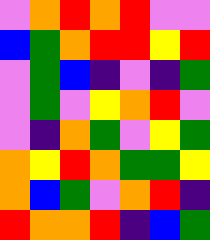[["violet", "orange", "red", "orange", "red", "violet", "violet"], ["blue", "green", "orange", "red", "red", "yellow", "red"], ["violet", "green", "blue", "indigo", "violet", "indigo", "green"], ["violet", "green", "violet", "yellow", "orange", "red", "violet"], ["violet", "indigo", "orange", "green", "violet", "yellow", "green"], ["orange", "yellow", "red", "orange", "green", "green", "yellow"], ["orange", "blue", "green", "violet", "orange", "red", "indigo"], ["red", "orange", "orange", "red", "indigo", "blue", "green"]]